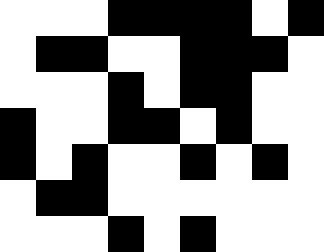[["white", "white", "white", "black", "black", "black", "black", "white", "black"], ["white", "black", "black", "white", "white", "black", "black", "black", "white"], ["white", "white", "white", "black", "white", "black", "black", "white", "white"], ["black", "white", "white", "black", "black", "white", "black", "white", "white"], ["black", "white", "black", "white", "white", "black", "white", "black", "white"], ["white", "black", "black", "white", "white", "white", "white", "white", "white"], ["white", "white", "white", "black", "white", "black", "white", "white", "white"]]